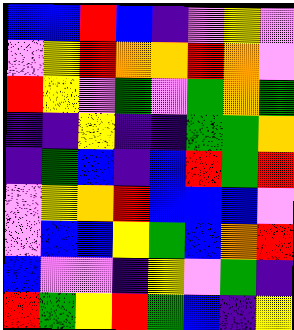[["blue", "blue", "red", "blue", "indigo", "violet", "yellow", "violet"], ["violet", "yellow", "red", "orange", "orange", "red", "orange", "violet"], ["red", "yellow", "violet", "green", "violet", "green", "orange", "green"], ["indigo", "indigo", "yellow", "indigo", "indigo", "green", "green", "orange"], ["indigo", "green", "blue", "indigo", "blue", "red", "green", "red"], ["violet", "yellow", "orange", "red", "blue", "blue", "blue", "violet"], ["violet", "blue", "blue", "yellow", "green", "blue", "orange", "red"], ["blue", "violet", "violet", "indigo", "yellow", "violet", "green", "indigo"], ["red", "green", "yellow", "red", "green", "blue", "indigo", "yellow"]]